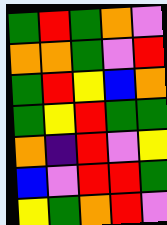[["green", "red", "green", "orange", "violet"], ["orange", "orange", "green", "violet", "red"], ["green", "red", "yellow", "blue", "orange"], ["green", "yellow", "red", "green", "green"], ["orange", "indigo", "red", "violet", "yellow"], ["blue", "violet", "red", "red", "green"], ["yellow", "green", "orange", "red", "violet"]]